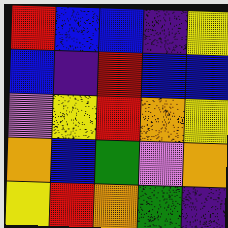[["red", "blue", "blue", "indigo", "yellow"], ["blue", "indigo", "red", "blue", "blue"], ["violet", "yellow", "red", "orange", "yellow"], ["orange", "blue", "green", "violet", "orange"], ["yellow", "red", "orange", "green", "indigo"]]